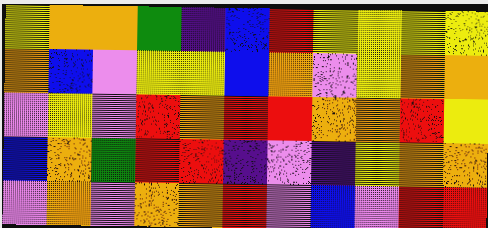[["yellow", "orange", "orange", "green", "indigo", "blue", "red", "yellow", "yellow", "yellow", "yellow"], ["orange", "blue", "violet", "yellow", "yellow", "blue", "orange", "violet", "yellow", "orange", "orange"], ["violet", "yellow", "violet", "red", "orange", "red", "red", "orange", "orange", "red", "yellow"], ["blue", "orange", "green", "red", "red", "indigo", "violet", "indigo", "yellow", "orange", "orange"], ["violet", "orange", "violet", "orange", "orange", "red", "violet", "blue", "violet", "red", "red"]]